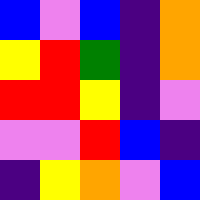[["blue", "violet", "blue", "indigo", "orange"], ["yellow", "red", "green", "indigo", "orange"], ["red", "red", "yellow", "indigo", "violet"], ["violet", "violet", "red", "blue", "indigo"], ["indigo", "yellow", "orange", "violet", "blue"]]